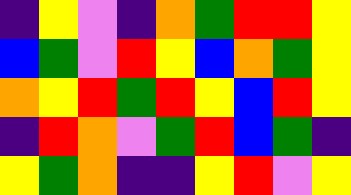[["indigo", "yellow", "violet", "indigo", "orange", "green", "red", "red", "yellow"], ["blue", "green", "violet", "red", "yellow", "blue", "orange", "green", "yellow"], ["orange", "yellow", "red", "green", "red", "yellow", "blue", "red", "yellow"], ["indigo", "red", "orange", "violet", "green", "red", "blue", "green", "indigo"], ["yellow", "green", "orange", "indigo", "indigo", "yellow", "red", "violet", "yellow"]]